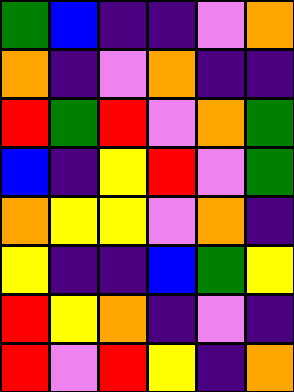[["green", "blue", "indigo", "indigo", "violet", "orange"], ["orange", "indigo", "violet", "orange", "indigo", "indigo"], ["red", "green", "red", "violet", "orange", "green"], ["blue", "indigo", "yellow", "red", "violet", "green"], ["orange", "yellow", "yellow", "violet", "orange", "indigo"], ["yellow", "indigo", "indigo", "blue", "green", "yellow"], ["red", "yellow", "orange", "indigo", "violet", "indigo"], ["red", "violet", "red", "yellow", "indigo", "orange"]]